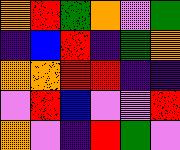[["orange", "red", "green", "orange", "violet", "green"], ["indigo", "blue", "red", "indigo", "green", "orange"], ["orange", "orange", "red", "red", "indigo", "indigo"], ["violet", "red", "blue", "violet", "violet", "red"], ["orange", "violet", "indigo", "red", "green", "violet"]]